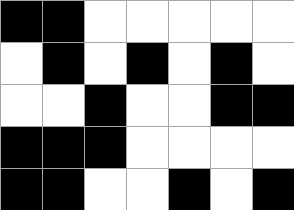[["black", "black", "white", "white", "white", "white", "white"], ["white", "black", "white", "black", "white", "black", "white"], ["white", "white", "black", "white", "white", "black", "black"], ["black", "black", "black", "white", "white", "white", "white"], ["black", "black", "white", "white", "black", "white", "black"]]